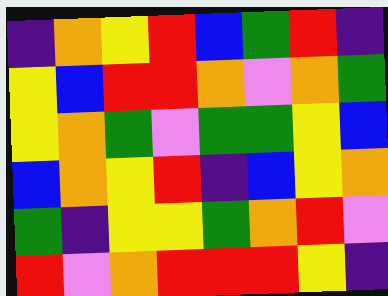[["indigo", "orange", "yellow", "red", "blue", "green", "red", "indigo"], ["yellow", "blue", "red", "red", "orange", "violet", "orange", "green"], ["yellow", "orange", "green", "violet", "green", "green", "yellow", "blue"], ["blue", "orange", "yellow", "red", "indigo", "blue", "yellow", "orange"], ["green", "indigo", "yellow", "yellow", "green", "orange", "red", "violet"], ["red", "violet", "orange", "red", "red", "red", "yellow", "indigo"]]